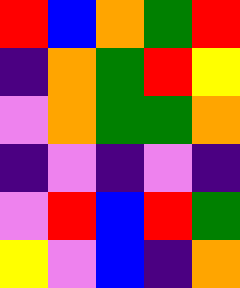[["red", "blue", "orange", "green", "red"], ["indigo", "orange", "green", "red", "yellow"], ["violet", "orange", "green", "green", "orange"], ["indigo", "violet", "indigo", "violet", "indigo"], ["violet", "red", "blue", "red", "green"], ["yellow", "violet", "blue", "indigo", "orange"]]